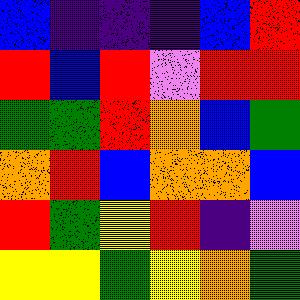[["blue", "indigo", "indigo", "indigo", "blue", "red"], ["red", "blue", "red", "violet", "red", "red"], ["green", "green", "red", "orange", "blue", "green"], ["orange", "red", "blue", "orange", "orange", "blue"], ["red", "green", "yellow", "red", "indigo", "violet"], ["yellow", "yellow", "green", "yellow", "orange", "green"]]